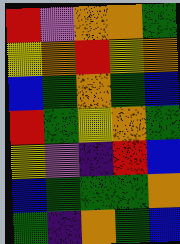[["red", "violet", "orange", "orange", "green"], ["yellow", "orange", "red", "yellow", "orange"], ["blue", "green", "orange", "green", "blue"], ["red", "green", "yellow", "orange", "green"], ["yellow", "violet", "indigo", "red", "blue"], ["blue", "green", "green", "green", "orange"], ["green", "indigo", "orange", "green", "blue"]]